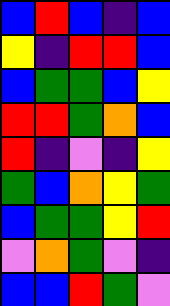[["blue", "red", "blue", "indigo", "blue"], ["yellow", "indigo", "red", "red", "blue"], ["blue", "green", "green", "blue", "yellow"], ["red", "red", "green", "orange", "blue"], ["red", "indigo", "violet", "indigo", "yellow"], ["green", "blue", "orange", "yellow", "green"], ["blue", "green", "green", "yellow", "red"], ["violet", "orange", "green", "violet", "indigo"], ["blue", "blue", "red", "green", "violet"]]